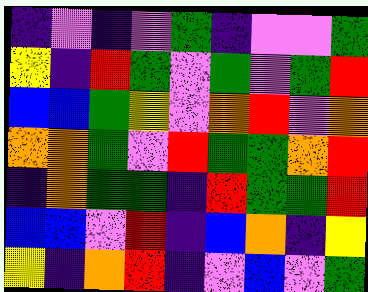[["indigo", "violet", "indigo", "violet", "green", "indigo", "violet", "violet", "green"], ["yellow", "indigo", "red", "green", "violet", "green", "violet", "green", "red"], ["blue", "blue", "green", "yellow", "violet", "orange", "red", "violet", "orange"], ["orange", "orange", "green", "violet", "red", "green", "green", "orange", "red"], ["indigo", "orange", "green", "green", "indigo", "red", "green", "green", "red"], ["blue", "blue", "violet", "red", "indigo", "blue", "orange", "indigo", "yellow"], ["yellow", "indigo", "orange", "red", "indigo", "violet", "blue", "violet", "green"]]